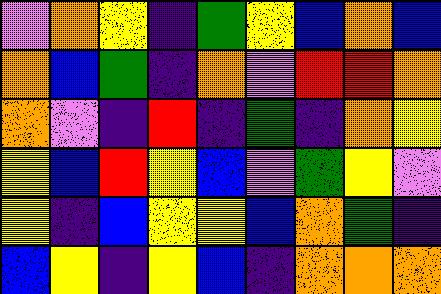[["violet", "orange", "yellow", "indigo", "green", "yellow", "blue", "orange", "blue"], ["orange", "blue", "green", "indigo", "orange", "violet", "red", "red", "orange"], ["orange", "violet", "indigo", "red", "indigo", "green", "indigo", "orange", "yellow"], ["yellow", "blue", "red", "yellow", "blue", "violet", "green", "yellow", "violet"], ["yellow", "indigo", "blue", "yellow", "yellow", "blue", "orange", "green", "indigo"], ["blue", "yellow", "indigo", "yellow", "blue", "indigo", "orange", "orange", "orange"]]